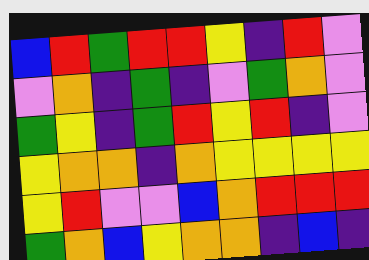[["blue", "red", "green", "red", "red", "yellow", "indigo", "red", "violet"], ["violet", "orange", "indigo", "green", "indigo", "violet", "green", "orange", "violet"], ["green", "yellow", "indigo", "green", "red", "yellow", "red", "indigo", "violet"], ["yellow", "orange", "orange", "indigo", "orange", "yellow", "yellow", "yellow", "yellow"], ["yellow", "red", "violet", "violet", "blue", "orange", "red", "red", "red"], ["green", "orange", "blue", "yellow", "orange", "orange", "indigo", "blue", "indigo"]]